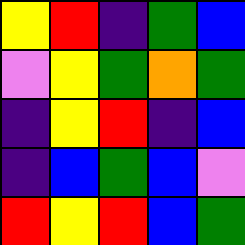[["yellow", "red", "indigo", "green", "blue"], ["violet", "yellow", "green", "orange", "green"], ["indigo", "yellow", "red", "indigo", "blue"], ["indigo", "blue", "green", "blue", "violet"], ["red", "yellow", "red", "blue", "green"]]